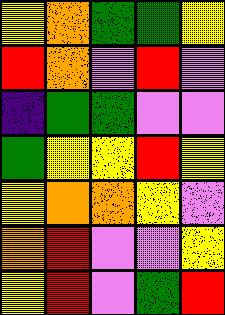[["yellow", "orange", "green", "green", "yellow"], ["red", "orange", "violet", "red", "violet"], ["indigo", "green", "green", "violet", "violet"], ["green", "yellow", "yellow", "red", "yellow"], ["yellow", "orange", "orange", "yellow", "violet"], ["orange", "red", "violet", "violet", "yellow"], ["yellow", "red", "violet", "green", "red"]]